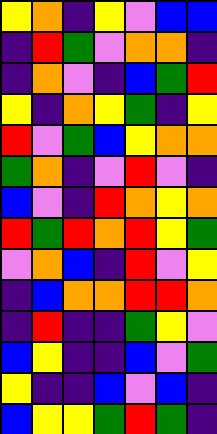[["yellow", "orange", "indigo", "yellow", "violet", "blue", "blue"], ["indigo", "red", "green", "violet", "orange", "orange", "indigo"], ["indigo", "orange", "violet", "indigo", "blue", "green", "red"], ["yellow", "indigo", "orange", "yellow", "green", "indigo", "yellow"], ["red", "violet", "green", "blue", "yellow", "orange", "orange"], ["green", "orange", "indigo", "violet", "red", "violet", "indigo"], ["blue", "violet", "indigo", "red", "orange", "yellow", "orange"], ["red", "green", "red", "orange", "red", "yellow", "green"], ["violet", "orange", "blue", "indigo", "red", "violet", "yellow"], ["indigo", "blue", "orange", "orange", "red", "red", "orange"], ["indigo", "red", "indigo", "indigo", "green", "yellow", "violet"], ["blue", "yellow", "indigo", "indigo", "blue", "violet", "green"], ["yellow", "indigo", "indigo", "blue", "violet", "blue", "indigo"], ["blue", "yellow", "yellow", "green", "red", "green", "indigo"]]